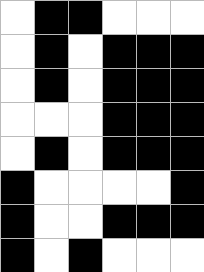[["white", "black", "black", "white", "white", "white"], ["white", "black", "white", "black", "black", "black"], ["white", "black", "white", "black", "black", "black"], ["white", "white", "white", "black", "black", "black"], ["white", "black", "white", "black", "black", "black"], ["black", "white", "white", "white", "white", "black"], ["black", "white", "white", "black", "black", "black"], ["black", "white", "black", "white", "white", "white"]]